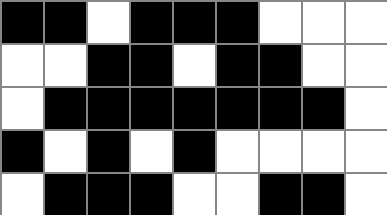[["black", "black", "white", "black", "black", "black", "white", "white", "white"], ["white", "white", "black", "black", "white", "black", "black", "white", "white"], ["white", "black", "black", "black", "black", "black", "black", "black", "white"], ["black", "white", "black", "white", "black", "white", "white", "white", "white"], ["white", "black", "black", "black", "white", "white", "black", "black", "white"]]